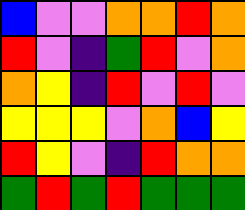[["blue", "violet", "violet", "orange", "orange", "red", "orange"], ["red", "violet", "indigo", "green", "red", "violet", "orange"], ["orange", "yellow", "indigo", "red", "violet", "red", "violet"], ["yellow", "yellow", "yellow", "violet", "orange", "blue", "yellow"], ["red", "yellow", "violet", "indigo", "red", "orange", "orange"], ["green", "red", "green", "red", "green", "green", "green"]]